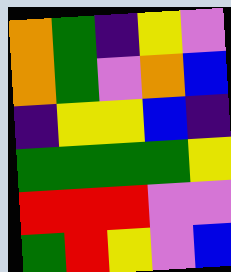[["orange", "green", "indigo", "yellow", "violet"], ["orange", "green", "violet", "orange", "blue"], ["indigo", "yellow", "yellow", "blue", "indigo"], ["green", "green", "green", "green", "yellow"], ["red", "red", "red", "violet", "violet"], ["green", "red", "yellow", "violet", "blue"]]